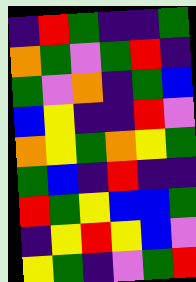[["indigo", "red", "green", "indigo", "indigo", "green"], ["orange", "green", "violet", "green", "red", "indigo"], ["green", "violet", "orange", "indigo", "green", "blue"], ["blue", "yellow", "indigo", "indigo", "red", "violet"], ["orange", "yellow", "green", "orange", "yellow", "green"], ["green", "blue", "indigo", "red", "indigo", "indigo"], ["red", "green", "yellow", "blue", "blue", "green"], ["indigo", "yellow", "red", "yellow", "blue", "violet"], ["yellow", "green", "indigo", "violet", "green", "red"]]